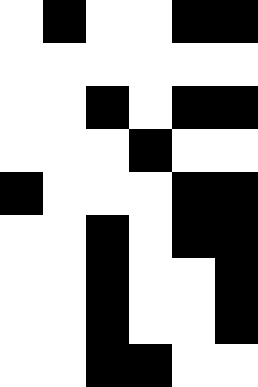[["white", "black", "white", "white", "black", "black"], ["white", "white", "white", "white", "white", "white"], ["white", "white", "black", "white", "black", "black"], ["white", "white", "white", "black", "white", "white"], ["black", "white", "white", "white", "black", "black"], ["white", "white", "black", "white", "black", "black"], ["white", "white", "black", "white", "white", "black"], ["white", "white", "black", "white", "white", "black"], ["white", "white", "black", "black", "white", "white"]]